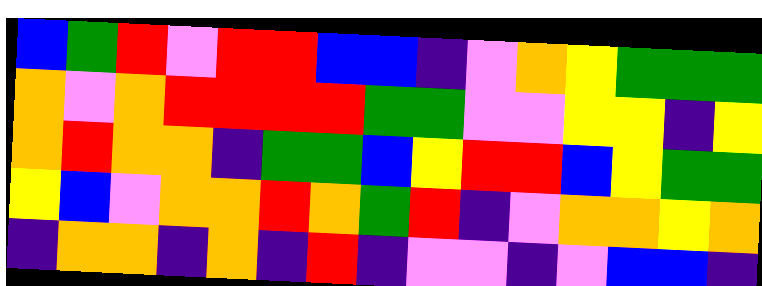[["blue", "green", "red", "violet", "red", "red", "blue", "blue", "indigo", "violet", "orange", "yellow", "green", "green", "green"], ["orange", "violet", "orange", "red", "red", "red", "red", "green", "green", "violet", "violet", "yellow", "yellow", "indigo", "yellow"], ["orange", "red", "orange", "orange", "indigo", "green", "green", "blue", "yellow", "red", "red", "blue", "yellow", "green", "green"], ["yellow", "blue", "violet", "orange", "orange", "red", "orange", "green", "red", "indigo", "violet", "orange", "orange", "yellow", "orange"], ["indigo", "orange", "orange", "indigo", "orange", "indigo", "red", "indigo", "violet", "violet", "indigo", "violet", "blue", "blue", "indigo"]]